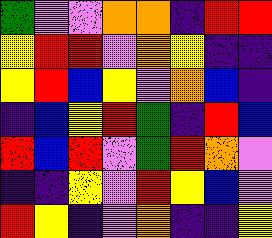[["green", "violet", "violet", "orange", "orange", "indigo", "red", "red"], ["yellow", "red", "red", "violet", "orange", "yellow", "indigo", "indigo"], ["yellow", "red", "blue", "yellow", "violet", "orange", "blue", "indigo"], ["indigo", "blue", "yellow", "red", "green", "indigo", "red", "blue"], ["red", "blue", "red", "violet", "green", "red", "orange", "violet"], ["indigo", "indigo", "yellow", "violet", "red", "yellow", "blue", "violet"], ["red", "yellow", "indigo", "violet", "orange", "indigo", "indigo", "yellow"]]